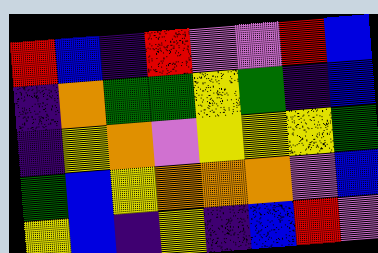[["red", "blue", "indigo", "red", "violet", "violet", "red", "blue"], ["indigo", "orange", "green", "green", "yellow", "green", "indigo", "blue"], ["indigo", "yellow", "orange", "violet", "yellow", "yellow", "yellow", "green"], ["green", "blue", "yellow", "orange", "orange", "orange", "violet", "blue"], ["yellow", "blue", "indigo", "yellow", "indigo", "blue", "red", "violet"]]